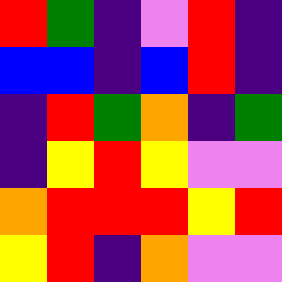[["red", "green", "indigo", "violet", "red", "indigo"], ["blue", "blue", "indigo", "blue", "red", "indigo"], ["indigo", "red", "green", "orange", "indigo", "green"], ["indigo", "yellow", "red", "yellow", "violet", "violet"], ["orange", "red", "red", "red", "yellow", "red"], ["yellow", "red", "indigo", "orange", "violet", "violet"]]